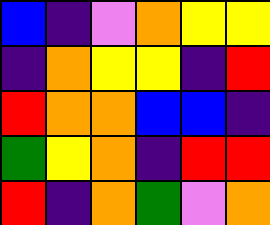[["blue", "indigo", "violet", "orange", "yellow", "yellow"], ["indigo", "orange", "yellow", "yellow", "indigo", "red"], ["red", "orange", "orange", "blue", "blue", "indigo"], ["green", "yellow", "orange", "indigo", "red", "red"], ["red", "indigo", "orange", "green", "violet", "orange"]]